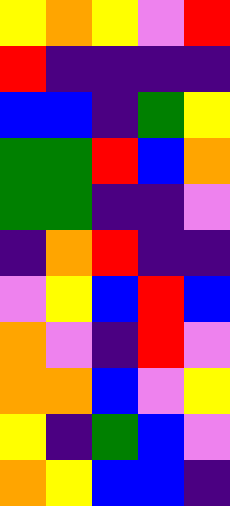[["yellow", "orange", "yellow", "violet", "red"], ["red", "indigo", "indigo", "indigo", "indigo"], ["blue", "blue", "indigo", "green", "yellow"], ["green", "green", "red", "blue", "orange"], ["green", "green", "indigo", "indigo", "violet"], ["indigo", "orange", "red", "indigo", "indigo"], ["violet", "yellow", "blue", "red", "blue"], ["orange", "violet", "indigo", "red", "violet"], ["orange", "orange", "blue", "violet", "yellow"], ["yellow", "indigo", "green", "blue", "violet"], ["orange", "yellow", "blue", "blue", "indigo"]]